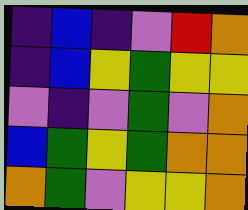[["indigo", "blue", "indigo", "violet", "red", "orange"], ["indigo", "blue", "yellow", "green", "yellow", "yellow"], ["violet", "indigo", "violet", "green", "violet", "orange"], ["blue", "green", "yellow", "green", "orange", "orange"], ["orange", "green", "violet", "yellow", "yellow", "orange"]]